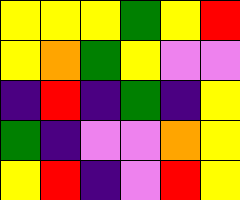[["yellow", "yellow", "yellow", "green", "yellow", "red"], ["yellow", "orange", "green", "yellow", "violet", "violet"], ["indigo", "red", "indigo", "green", "indigo", "yellow"], ["green", "indigo", "violet", "violet", "orange", "yellow"], ["yellow", "red", "indigo", "violet", "red", "yellow"]]